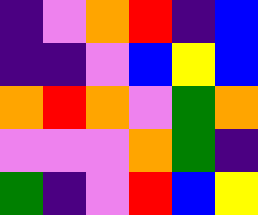[["indigo", "violet", "orange", "red", "indigo", "blue"], ["indigo", "indigo", "violet", "blue", "yellow", "blue"], ["orange", "red", "orange", "violet", "green", "orange"], ["violet", "violet", "violet", "orange", "green", "indigo"], ["green", "indigo", "violet", "red", "blue", "yellow"]]